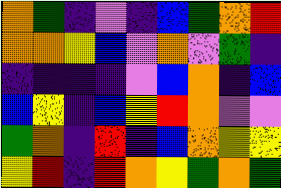[["orange", "green", "indigo", "violet", "indigo", "blue", "green", "orange", "red"], ["orange", "orange", "yellow", "blue", "violet", "orange", "violet", "green", "indigo"], ["indigo", "indigo", "indigo", "indigo", "violet", "blue", "orange", "indigo", "blue"], ["blue", "yellow", "indigo", "blue", "yellow", "red", "orange", "violet", "violet"], ["green", "orange", "indigo", "red", "indigo", "blue", "orange", "yellow", "yellow"], ["yellow", "red", "indigo", "red", "orange", "yellow", "green", "orange", "green"]]